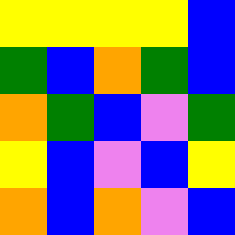[["yellow", "yellow", "yellow", "yellow", "blue"], ["green", "blue", "orange", "green", "blue"], ["orange", "green", "blue", "violet", "green"], ["yellow", "blue", "violet", "blue", "yellow"], ["orange", "blue", "orange", "violet", "blue"]]